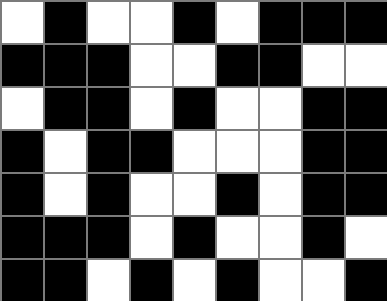[["white", "black", "white", "white", "black", "white", "black", "black", "black"], ["black", "black", "black", "white", "white", "black", "black", "white", "white"], ["white", "black", "black", "white", "black", "white", "white", "black", "black"], ["black", "white", "black", "black", "white", "white", "white", "black", "black"], ["black", "white", "black", "white", "white", "black", "white", "black", "black"], ["black", "black", "black", "white", "black", "white", "white", "black", "white"], ["black", "black", "white", "black", "white", "black", "white", "white", "black"]]